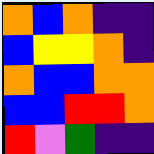[["orange", "blue", "orange", "indigo", "indigo"], ["blue", "yellow", "yellow", "orange", "indigo"], ["orange", "blue", "blue", "orange", "orange"], ["blue", "blue", "red", "red", "orange"], ["red", "violet", "green", "indigo", "indigo"]]